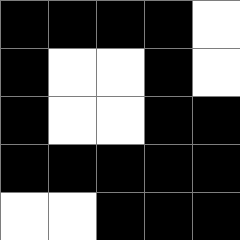[["black", "black", "black", "black", "white"], ["black", "white", "white", "black", "white"], ["black", "white", "white", "black", "black"], ["black", "black", "black", "black", "black"], ["white", "white", "black", "black", "black"]]